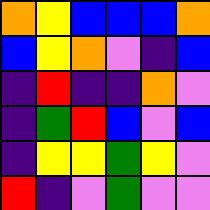[["orange", "yellow", "blue", "blue", "blue", "orange"], ["blue", "yellow", "orange", "violet", "indigo", "blue"], ["indigo", "red", "indigo", "indigo", "orange", "violet"], ["indigo", "green", "red", "blue", "violet", "blue"], ["indigo", "yellow", "yellow", "green", "yellow", "violet"], ["red", "indigo", "violet", "green", "violet", "violet"]]